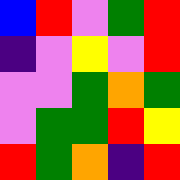[["blue", "red", "violet", "green", "red"], ["indigo", "violet", "yellow", "violet", "red"], ["violet", "violet", "green", "orange", "green"], ["violet", "green", "green", "red", "yellow"], ["red", "green", "orange", "indigo", "red"]]